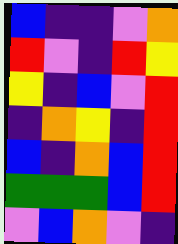[["blue", "indigo", "indigo", "violet", "orange"], ["red", "violet", "indigo", "red", "yellow"], ["yellow", "indigo", "blue", "violet", "red"], ["indigo", "orange", "yellow", "indigo", "red"], ["blue", "indigo", "orange", "blue", "red"], ["green", "green", "green", "blue", "red"], ["violet", "blue", "orange", "violet", "indigo"]]